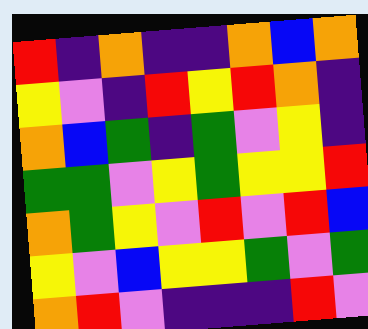[["red", "indigo", "orange", "indigo", "indigo", "orange", "blue", "orange"], ["yellow", "violet", "indigo", "red", "yellow", "red", "orange", "indigo"], ["orange", "blue", "green", "indigo", "green", "violet", "yellow", "indigo"], ["green", "green", "violet", "yellow", "green", "yellow", "yellow", "red"], ["orange", "green", "yellow", "violet", "red", "violet", "red", "blue"], ["yellow", "violet", "blue", "yellow", "yellow", "green", "violet", "green"], ["orange", "red", "violet", "indigo", "indigo", "indigo", "red", "violet"]]